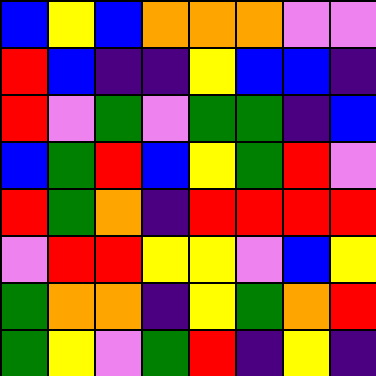[["blue", "yellow", "blue", "orange", "orange", "orange", "violet", "violet"], ["red", "blue", "indigo", "indigo", "yellow", "blue", "blue", "indigo"], ["red", "violet", "green", "violet", "green", "green", "indigo", "blue"], ["blue", "green", "red", "blue", "yellow", "green", "red", "violet"], ["red", "green", "orange", "indigo", "red", "red", "red", "red"], ["violet", "red", "red", "yellow", "yellow", "violet", "blue", "yellow"], ["green", "orange", "orange", "indigo", "yellow", "green", "orange", "red"], ["green", "yellow", "violet", "green", "red", "indigo", "yellow", "indigo"]]